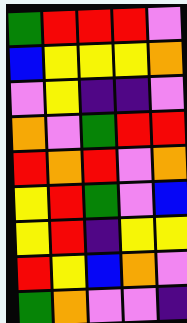[["green", "red", "red", "red", "violet"], ["blue", "yellow", "yellow", "yellow", "orange"], ["violet", "yellow", "indigo", "indigo", "violet"], ["orange", "violet", "green", "red", "red"], ["red", "orange", "red", "violet", "orange"], ["yellow", "red", "green", "violet", "blue"], ["yellow", "red", "indigo", "yellow", "yellow"], ["red", "yellow", "blue", "orange", "violet"], ["green", "orange", "violet", "violet", "indigo"]]